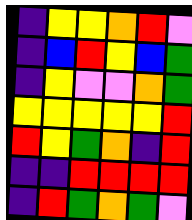[["indigo", "yellow", "yellow", "orange", "red", "violet"], ["indigo", "blue", "red", "yellow", "blue", "green"], ["indigo", "yellow", "violet", "violet", "orange", "green"], ["yellow", "yellow", "yellow", "yellow", "yellow", "red"], ["red", "yellow", "green", "orange", "indigo", "red"], ["indigo", "indigo", "red", "red", "red", "red"], ["indigo", "red", "green", "orange", "green", "violet"]]